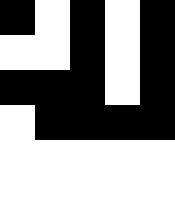[["black", "white", "black", "white", "black"], ["white", "white", "black", "white", "black"], ["black", "black", "black", "white", "black"], ["white", "black", "black", "black", "black"], ["white", "white", "white", "white", "white"], ["white", "white", "white", "white", "white"]]